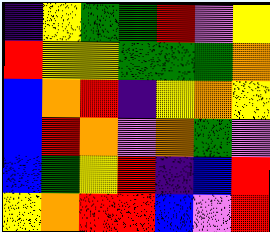[["indigo", "yellow", "green", "green", "red", "violet", "yellow"], ["red", "yellow", "yellow", "green", "green", "green", "orange"], ["blue", "orange", "red", "indigo", "yellow", "orange", "yellow"], ["blue", "red", "orange", "violet", "orange", "green", "violet"], ["blue", "green", "yellow", "red", "indigo", "blue", "red"], ["yellow", "orange", "red", "red", "blue", "violet", "red"]]